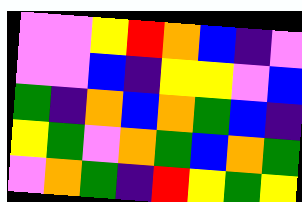[["violet", "violet", "yellow", "red", "orange", "blue", "indigo", "violet"], ["violet", "violet", "blue", "indigo", "yellow", "yellow", "violet", "blue"], ["green", "indigo", "orange", "blue", "orange", "green", "blue", "indigo"], ["yellow", "green", "violet", "orange", "green", "blue", "orange", "green"], ["violet", "orange", "green", "indigo", "red", "yellow", "green", "yellow"]]